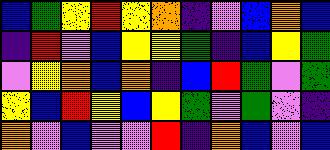[["blue", "green", "yellow", "red", "yellow", "orange", "indigo", "violet", "blue", "orange", "blue"], ["indigo", "red", "violet", "blue", "yellow", "yellow", "green", "indigo", "blue", "yellow", "green"], ["violet", "yellow", "orange", "blue", "orange", "indigo", "blue", "red", "green", "violet", "green"], ["yellow", "blue", "red", "yellow", "blue", "yellow", "green", "violet", "green", "violet", "indigo"], ["orange", "violet", "blue", "violet", "violet", "red", "indigo", "orange", "blue", "violet", "blue"]]